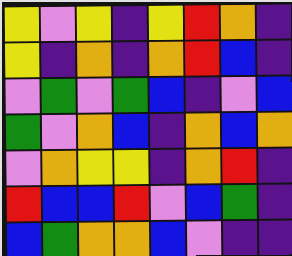[["yellow", "violet", "yellow", "indigo", "yellow", "red", "orange", "indigo"], ["yellow", "indigo", "orange", "indigo", "orange", "red", "blue", "indigo"], ["violet", "green", "violet", "green", "blue", "indigo", "violet", "blue"], ["green", "violet", "orange", "blue", "indigo", "orange", "blue", "orange"], ["violet", "orange", "yellow", "yellow", "indigo", "orange", "red", "indigo"], ["red", "blue", "blue", "red", "violet", "blue", "green", "indigo"], ["blue", "green", "orange", "orange", "blue", "violet", "indigo", "indigo"]]